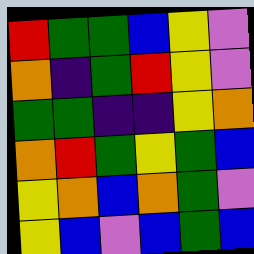[["red", "green", "green", "blue", "yellow", "violet"], ["orange", "indigo", "green", "red", "yellow", "violet"], ["green", "green", "indigo", "indigo", "yellow", "orange"], ["orange", "red", "green", "yellow", "green", "blue"], ["yellow", "orange", "blue", "orange", "green", "violet"], ["yellow", "blue", "violet", "blue", "green", "blue"]]